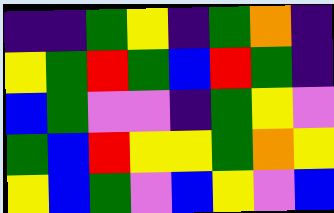[["indigo", "indigo", "green", "yellow", "indigo", "green", "orange", "indigo"], ["yellow", "green", "red", "green", "blue", "red", "green", "indigo"], ["blue", "green", "violet", "violet", "indigo", "green", "yellow", "violet"], ["green", "blue", "red", "yellow", "yellow", "green", "orange", "yellow"], ["yellow", "blue", "green", "violet", "blue", "yellow", "violet", "blue"]]